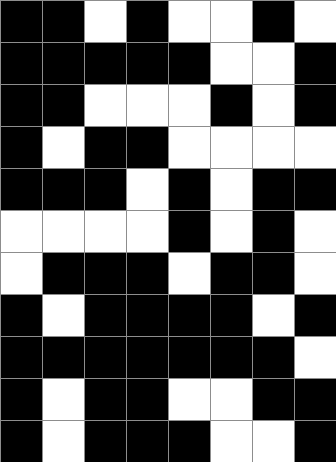[["black", "black", "white", "black", "white", "white", "black", "white"], ["black", "black", "black", "black", "black", "white", "white", "black"], ["black", "black", "white", "white", "white", "black", "white", "black"], ["black", "white", "black", "black", "white", "white", "white", "white"], ["black", "black", "black", "white", "black", "white", "black", "black"], ["white", "white", "white", "white", "black", "white", "black", "white"], ["white", "black", "black", "black", "white", "black", "black", "white"], ["black", "white", "black", "black", "black", "black", "white", "black"], ["black", "black", "black", "black", "black", "black", "black", "white"], ["black", "white", "black", "black", "white", "white", "black", "black"], ["black", "white", "black", "black", "black", "white", "white", "black"]]